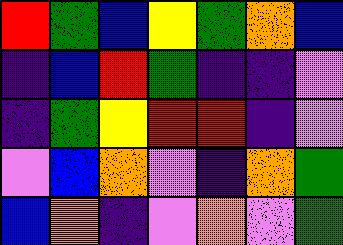[["red", "green", "blue", "yellow", "green", "orange", "blue"], ["indigo", "blue", "red", "green", "indigo", "indigo", "violet"], ["indigo", "green", "yellow", "red", "red", "indigo", "violet"], ["violet", "blue", "orange", "violet", "indigo", "orange", "green"], ["blue", "orange", "indigo", "violet", "orange", "violet", "green"]]